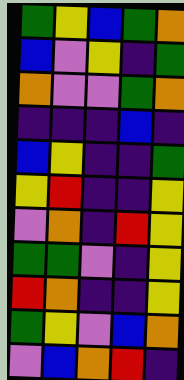[["green", "yellow", "blue", "green", "orange"], ["blue", "violet", "yellow", "indigo", "green"], ["orange", "violet", "violet", "green", "orange"], ["indigo", "indigo", "indigo", "blue", "indigo"], ["blue", "yellow", "indigo", "indigo", "green"], ["yellow", "red", "indigo", "indigo", "yellow"], ["violet", "orange", "indigo", "red", "yellow"], ["green", "green", "violet", "indigo", "yellow"], ["red", "orange", "indigo", "indigo", "yellow"], ["green", "yellow", "violet", "blue", "orange"], ["violet", "blue", "orange", "red", "indigo"]]